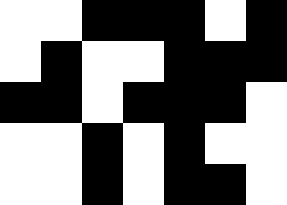[["white", "white", "black", "black", "black", "white", "black"], ["white", "black", "white", "white", "black", "black", "black"], ["black", "black", "white", "black", "black", "black", "white"], ["white", "white", "black", "white", "black", "white", "white"], ["white", "white", "black", "white", "black", "black", "white"]]